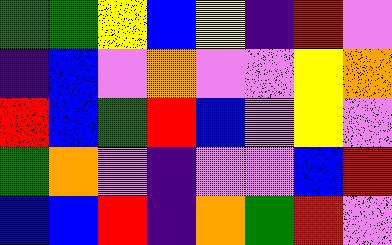[["green", "green", "yellow", "blue", "yellow", "indigo", "red", "violet"], ["indigo", "blue", "violet", "orange", "violet", "violet", "yellow", "orange"], ["red", "blue", "green", "red", "blue", "violet", "yellow", "violet"], ["green", "orange", "violet", "indigo", "violet", "violet", "blue", "red"], ["blue", "blue", "red", "indigo", "orange", "green", "red", "violet"]]